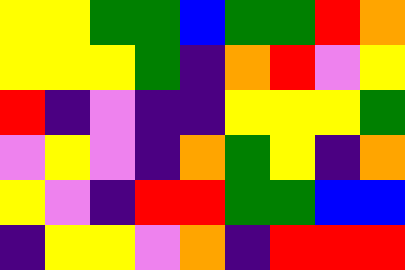[["yellow", "yellow", "green", "green", "blue", "green", "green", "red", "orange"], ["yellow", "yellow", "yellow", "green", "indigo", "orange", "red", "violet", "yellow"], ["red", "indigo", "violet", "indigo", "indigo", "yellow", "yellow", "yellow", "green"], ["violet", "yellow", "violet", "indigo", "orange", "green", "yellow", "indigo", "orange"], ["yellow", "violet", "indigo", "red", "red", "green", "green", "blue", "blue"], ["indigo", "yellow", "yellow", "violet", "orange", "indigo", "red", "red", "red"]]